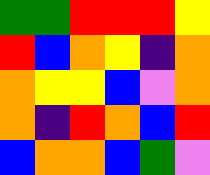[["green", "green", "red", "red", "red", "yellow"], ["red", "blue", "orange", "yellow", "indigo", "orange"], ["orange", "yellow", "yellow", "blue", "violet", "orange"], ["orange", "indigo", "red", "orange", "blue", "red"], ["blue", "orange", "orange", "blue", "green", "violet"]]